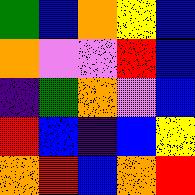[["green", "blue", "orange", "yellow", "blue"], ["orange", "violet", "violet", "red", "blue"], ["indigo", "green", "orange", "violet", "blue"], ["red", "blue", "indigo", "blue", "yellow"], ["orange", "red", "blue", "orange", "red"]]